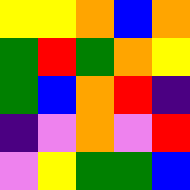[["yellow", "yellow", "orange", "blue", "orange"], ["green", "red", "green", "orange", "yellow"], ["green", "blue", "orange", "red", "indigo"], ["indigo", "violet", "orange", "violet", "red"], ["violet", "yellow", "green", "green", "blue"]]